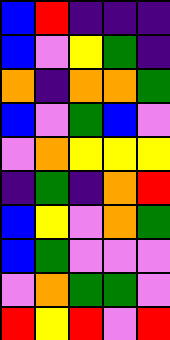[["blue", "red", "indigo", "indigo", "indigo"], ["blue", "violet", "yellow", "green", "indigo"], ["orange", "indigo", "orange", "orange", "green"], ["blue", "violet", "green", "blue", "violet"], ["violet", "orange", "yellow", "yellow", "yellow"], ["indigo", "green", "indigo", "orange", "red"], ["blue", "yellow", "violet", "orange", "green"], ["blue", "green", "violet", "violet", "violet"], ["violet", "orange", "green", "green", "violet"], ["red", "yellow", "red", "violet", "red"]]